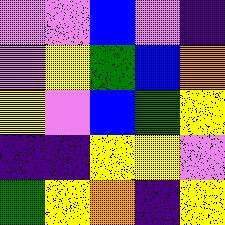[["violet", "violet", "blue", "violet", "indigo"], ["violet", "yellow", "green", "blue", "orange"], ["yellow", "violet", "blue", "green", "yellow"], ["indigo", "indigo", "yellow", "yellow", "violet"], ["green", "yellow", "orange", "indigo", "yellow"]]